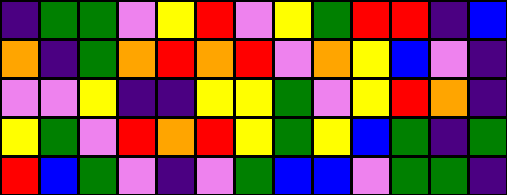[["indigo", "green", "green", "violet", "yellow", "red", "violet", "yellow", "green", "red", "red", "indigo", "blue"], ["orange", "indigo", "green", "orange", "red", "orange", "red", "violet", "orange", "yellow", "blue", "violet", "indigo"], ["violet", "violet", "yellow", "indigo", "indigo", "yellow", "yellow", "green", "violet", "yellow", "red", "orange", "indigo"], ["yellow", "green", "violet", "red", "orange", "red", "yellow", "green", "yellow", "blue", "green", "indigo", "green"], ["red", "blue", "green", "violet", "indigo", "violet", "green", "blue", "blue", "violet", "green", "green", "indigo"]]